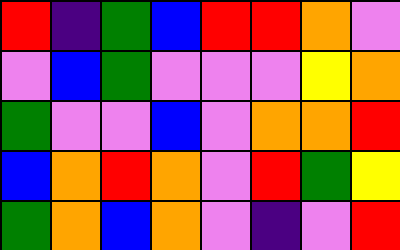[["red", "indigo", "green", "blue", "red", "red", "orange", "violet"], ["violet", "blue", "green", "violet", "violet", "violet", "yellow", "orange"], ["green", "violet", "violet", "blue", "violet", "orange", "orange", "red"], ["blue", "orange", "red", "orange", "violet", "red", "green", "yellow"], ["green", "orange", "blue", "orange", "violet", "indigo", "violet", "red"]]